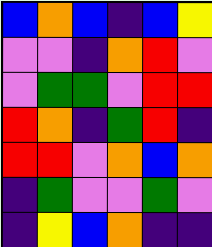[["blue", "orange", "blue", "indigo", "blue", "yellow"], ["violet", "violet", "indigo", "orange", "red", "violet"], ["violet", "green", "green", "violet", "red", "red"], ["red", "orange", "indigo", "green", "red", "indigo"], ["red", "red", "violet", "orange", "blue", "orange"], ["indigo", "green", "violet", "violet", "green", "violet"], ["indigo", "yellow", "blue", "orange", "indigo", "indigo"]]